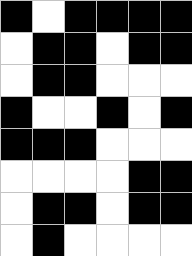[["black", "white", "black", "black", "black", "black"], ["white", "black", "black", "white", "black", "black"], ["white", "black", "black", "white", "white", "white"], ["black", "white", "white", "black", "white", "black"], ["black", "black", "black", "white", "white", "white"], ["white", "white", "white", "white", "black", "black"], ["white", "black", "black", "white", "black", "black"], ["white", "black", "white", "white", "white", "white"]]